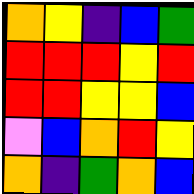[["orange", "yellow", "indigo", "blue", "green"], ["red", "red", "red", "yellow", "red"], ["red", "red", "yellow", "yellow", "blue"], ["violet", "blue", "orange", "red", "yellow"], ["orange", "indigo", "green", "orange", "blue"]]